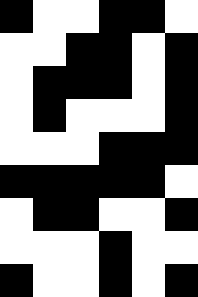[["black", "white", "white", "black", "black", "white"], ["white", "white", "black", "black", "white", "black"], ["white", "black", "black", "black", "white", "black"], ["white", "black", "white", "white", "white", "black"], ["white", "white", "white", "black", "black", "black"], ["black", "black", "black", "black", "black", "white"], ["white", "black", "black", "white", "white", "black"], ["white", "white", "white", "black", "white", "white"], ["black", "white", "white", "black", "white", "black"]]